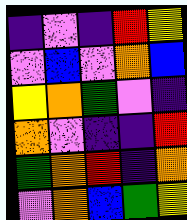[["indigo", "violet", "indigo", "red", "yellow"], ["violet", "blue", "violet", "orange", "blue"], ["yellow", "orange", "green", "violet", "indigo"], ["orange", "violet", "indigo", "indigo", "red"], ["green", "orange", "red", "indigo", "orange"], ["violet", "orange", "blue", "green", "yellow"]]